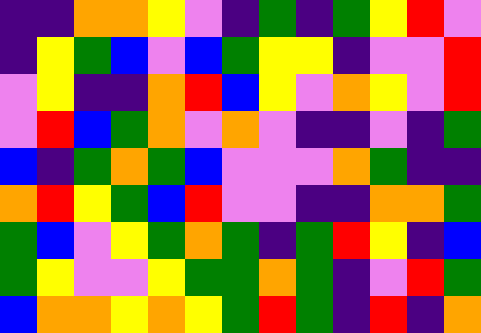[["indigo", "indigo", "orange", "orange", "yellow", "violet", "indigo", "green", "indigo", "green", "yellow", "red", "violet"], ["indigo", "yellow", "green", "blue", "violet", "blue", "green", "yellow", "yellow", "indigo", "violet", "violet", "red"], ["violet", "yellow", "indigo", "indigo", "orange", "red", "blue", "yellow", "violet", "orange", "yellow", "violet", "red"], ["violet", "red", "blue", "green", "orange", "violet", "orange", "violet", "indigo", "indigo", "violet", "indigo", "green"], ["blue", "indigo", "green", "orange", "green", "blue", "violet", "violet", "violet", "orange", "green", "indigo", "indigo"], ["orange", "red", "yellow", "green", "blue", "red", "violet", "violet", "indigo", "indigo", "orange", "orange", "green"], ["green", "blue", "violet", "yellow", "green", "orange", "green", "indigo", "green", "red", "yellow", "indigo", "blue"], ["green", "yellow", "violet", "violet", "yellow", "green", "green", "orange", "green", "indigo", "violet", "red", "green"], ["blue", "orange", "orange", "yellow", "orange", "yellow", "green", "red", "green", "indigo", "red", "indigo", "orange"]]